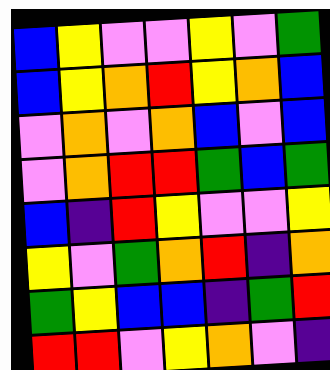[["blue", "yellow", "violet", "violet", "yellow", "violet", "green"], ["blue", "yellow", "orange", "red", "yellow", "orange", "blue"], ["violet", "orange", "violet", "orange", "blue", "violet", "blue"], ["violet", "orange", "red", "red", "green", "blue", "green"], ["blue", "indigo", "red", "yellow", "violet", "violet", "yellow"], ["yellow", "violet", "green", "orange", "red", "indigo", "orange"], ["green", "yellow", "blue", "blue", "indigo", "green", "red"], ["red", "red", "violet", "yellow", "orange", "violet", "indigo"]]